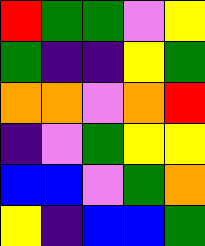[["red", "green", "green", "violet", "yellow"], ["green", "indigo", "indigo", "yellow", "green"], ["orange", "orange", "violet", "orange", "red"], ["indigo", "violet", "green", "yellow", "yellow"], ["blue", "blue", "violet", "green", "orange"], ["yellow", "indigo", "blue", "blue", "green"]]